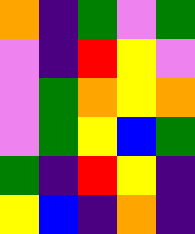[["orange", "indigo", "green", "violet", "green"], ["violet", "indigo", "red", "yellow", "violet"], ["violet", "green", "orange", "yellow", "orange"], ["violet", "green", "yellow", "blue", "green"], ["green", "indigo", "red", "yellow", "indigo"], ["yellow", "blue", "indigo", "orange", "indigo"]]